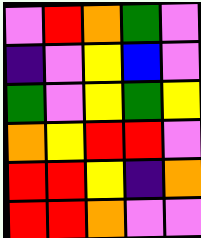[["violet", "red", "orange", "green", "violet"], ["indigo", "violet", "yellow", "blue", "violet"], ["green", "violet", "yellow", "green", "yellow"], ["orange", "yellow", "red", "red", "violet"], ["red", "red", "yellow", "indigo", "orange"], ["red", "red", "orange", "violet", "violet"]]